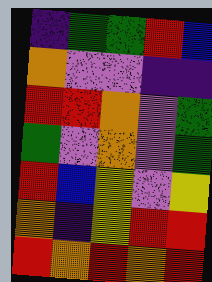[["indigo", "green", "green", "red", "blue"], ["orange", "violet", "violet", "indigo", "indigo"], ["red", "red", "orange", "violet", "green"], ["green", "violet", "orange", "violet", "green"], ["red", "blue", "yellow", "violet", "yellow"], ["orange", "indigo", "yellow", "red", "red"], ["red", "orange", "red", "orange", "red"]]